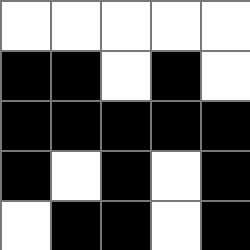[["white", "white", "white", "white", "white"], ["black", "black", "white", "black", "white"], ["black", "black", "black", "black", "black"], ["black", "white", "black", "white", "black"], ["white", "black", "black", "white", "black"]]